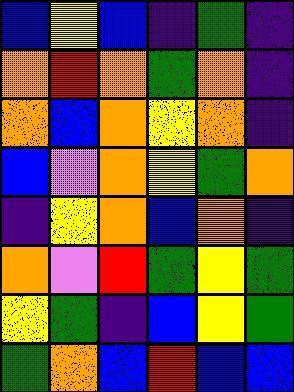[["blue", "yellow", "blue", "indigo", "green", "indigo"], ["orange", "red", "orange", "green", "orange", "indigo"], ["orange", "blue", "orange", "yellow", "orange", "indigo"], ["blue", "violet", "orange", "yellow", "green", "orange"], ["indigo", "yellow", "orange", "blue", "orange", "indigo"], ["orange", "violet", "red", "green", "yellow", "green"], ["yellow", "green", "indigo", "blue", "yellow", "green"], ["green", "orange", "blue", "red", "blue", "blue"]]